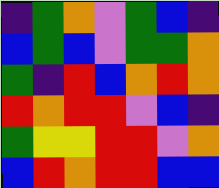[["indigo", "green", "orange", "violet", "green", "blue", "indigo"], ["blue", "green", "blue", "violet", "green", "green", "orange"], ["green", "indigo", "red", "blue", "orange", "red", "orange"], ["red", "orange", "red", "red", "violet", "blue", "indigo"], ["green", "yellow", "yellow", "red", "red", "violet", "orange"], ["blue", "red", "orange", "red", "red", "blue", "blue"]]